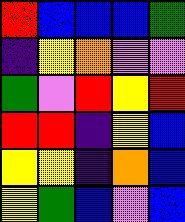[["red", "blue", "blue", "blue", "green"], ["indigo", "yellow", "orange", "violet", "violet"], ["green", "violet", "red", "yellow", "red"], ["red", "red", "indigo", "yellow", "blue"], ["yellow", "yellow", "indigo", "orange", "blue"], ["yellow", "green", "blue", "violet", "blue"]]